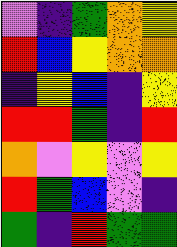[["violet", "indigo", "green", "orange", "yellow"], ["red", "blue", "yellow", "orange", "orange"], ["indigo", "yellow", "blue", "indigo", "yellow"], ["red", "red", "green", "indigo", "red"], ["orange", "violet", "yellow", "violet", "yellow"], ["red", "green", "blue", "violet", "indigo"], ["green", "indigo", "red", "green", "green"]]